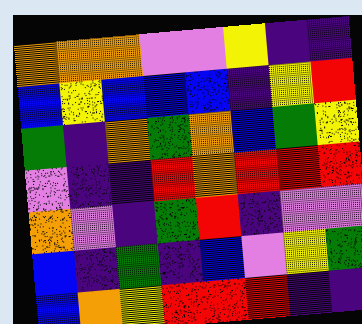[["orange", "orange", "orange", "violet", "violet", "yellow", "indigo", "indigo"], ["blue", "yellow", "blue", "blue", "blue", "indigo", "yellow", "red"], ["green", "indigo", "orange", "green", "orange", "blue", "green", "yellow"], ["violet", "indigo", "indigo", "red", "orange", "red", "red", "red"], ["orange", "violet", "indigo", "green", "red", "indigo", "violet", "violet"], ["blue", "indigo", "green", "indigo", "blue", "violet", "yellow", "green"], ["blue", "orange", "yellow", "red", "red", "red", "indigo", "indigo"]]